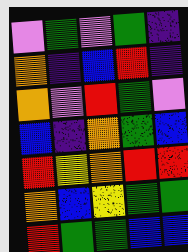[["violet", "green", "violet", "green", "indigo"], ["orange", "indigo", "blue", "red", "indigo"], ["orange", "violet", "red", "green", "violet"], ["blue", "indigo", "orange", "green", "blue"], ["red", "yellow", "orange", "red", "red"], ["orange", "blue", "yellow", "green", "green"], ["red", "green", "green", "blue", "blue"]]